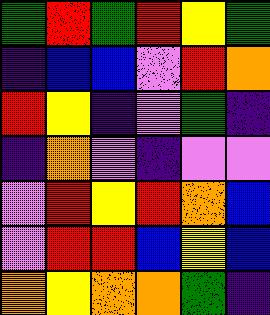[["green", "red", "green", "red", "yellow", "green"], ["indigo", "blue", "blue", "violet", "red", "orange"], ["red", "yellow", "indigo", "violet", "green", "indigo"], ["indigo", "orange", "violet", "indigo", "violet", "violet"], ["violet", "red", "yellow", "red", "orange", "blue"], ["violet", "red", "red", "blue", "yellow", "blue"], ["orange", "yellow", "orange", "orange", "green", "indigo"]]